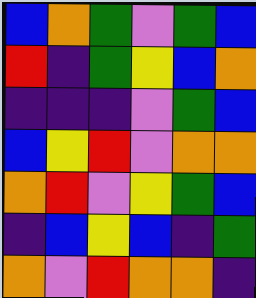[["blue", "orange", "green", "violet", "green", "blue"], ["red", "indigo", "green", "yellow", "blue", "orange"], ["indigo", "indigo", "indigo", "violet", "green", "blue"], ["blue", "yellow", "red", "violet", "orange", "orange"], ["orange", "red", "violet", "yellow", "green", "blue"], ["indigo", "blue", "yellow", "blue", "indigo", "green"], ["orange", "violet", "red", "orange", "orange", "indigo"]]